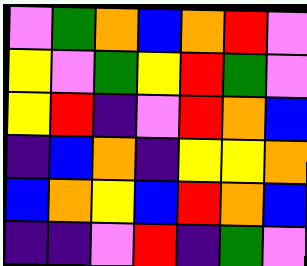[["violet", "green", "orange", "blue", "orange", "red", "violet"], ["yellow", "violet", "green", "yellow", "red", "green", "violet"], ["yellow", "red", "indigo", "violet", "red", "orange", "blue"], ["indigo", "blue", "orange", "indigo", "yellow", "yellow", "orange"], ["blue", "orange", "yellow", "blue", "red", "orange", "blue"], ["indigo", "indigo", "violet", "red", "indigo", "green", "violet"]]